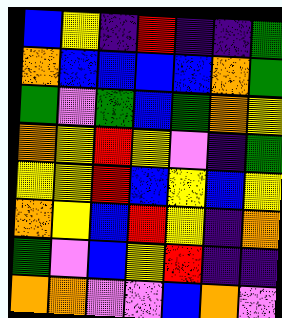[["blue", "yellow", "indigo", "red", "indigo", "indigo", "green"], ["orange", "blue", "blue", "blue", "blue", "orange", "green"], ["green", "violet", "green", "blue", "green", "orange", "yellow"], ["orange", "yellow", "red", "yellow", "violet", "indigo", "green"], ["yellow", "yellow", "red", "blue", "yellow", "blue", "yellow"], ["orange", "yellow", "blue", "red", "yellow", "indigo", "orange"], ["green", "violet", "blue", "yellow", "red", "indigo", "indigo"], ["orange", "orange", "violet", "violet", "blue", "orange", "violet"]]